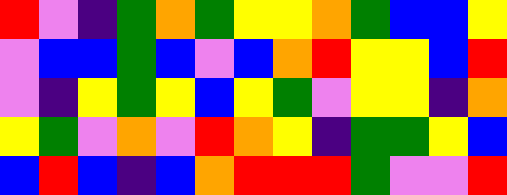[["red", "violet", "indigo", "green", "orange", "green", "yellow", "yellow", "orange", "green", "blue", "blue", "yellow"], ["violet", "blue", "blue", "green", "blue", "violet", "blue", "orange", "red", "yellow", "yellow", "blue", "red"], ["violet", "indigo", "yellow", "green", "yellow", "blue", "yellow", "green", "violet", "yellow", "yellow", "indigo", "orange"], ["yellow", "green", "violet", "orange", "violet", "red", "orange", "yellow", "indigo", "green", "green", "yellow", "blue"], ["blue", "red", "blue", "indigo", "blue", "orange", "red", "red", "red", "green", "violet", "violet", "red"]]